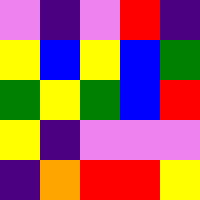[["violet", "indigo", "violet", "red", "indigo"], ["yellow", "blue", "yellow", "blue", "green"], ["green", "yellow", "green", "blue", "red"], ["yellow", "indigo", "violet", "violet", "violet"], ["indigo", "orange", "red", "red", "yellow"]]